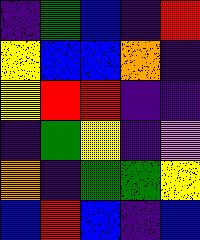[["indigo", "green", "blue", "indigo", "red"], ["yellow", "blue", "blue", "orange", "indigo"], ["yellow", "red", "red", "indigo", "indigo"], ["indigo", "green", "yellow", "indigo", "violet"], ["orange", "indigo", "green", "green", "yellow"], ["blue", "red", "blue", "indigo", "blue"]]